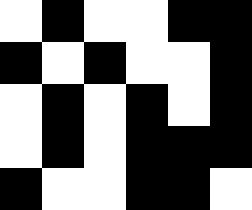[["white", "black", "white", "white", "black", "black"], ["black", "white", "black", "white", "white", "black"], ["white", "black", "white", "black", "white", "black"], ["white", "black", "white", "black", "black", "black"], ["black", "white", "white", "black", "black", "white"]]